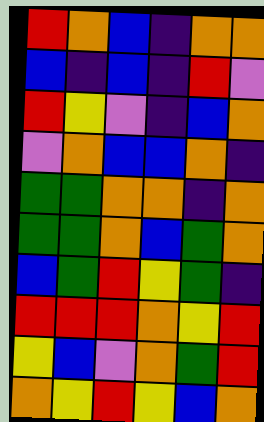[["red", "orange", "blue", "indigo", "orange", "orange"], ["blue", "indigo", "blue", "indigo", "red", "violet"], ["red", "yellow", "violet", "indigo", "blue", "orange"], ["violet", "orange", "blue", "blue", "orange", "indigo"], ["green", "green", "orange", "orange", "indigo", "orange"], ["green", "green", "orange", "blue", "green", "orange"], ["blue", "green", "red", "yellow", "green", "indigo"], ["red", "red", "red", "orange", "yellow", "red"], ["yellow", "blue", "violet", "orange", "green", "red"], ["orange", "yellow", "red", "yellow", "blue", "orange"]]